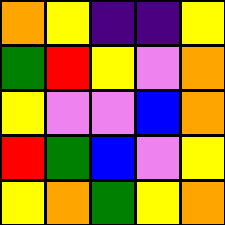[["orange", "yellow", "indigo", "indigo", "yellow"], ["green", "red", "yellow", "violet", "orange"], ["yellow", "violet", "violet", "blue", "orange"], ["red", "green", "blue", "violet", "yellow"], ["yellow", "orange", "green", "yellow", "orange"]]